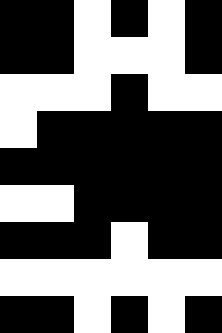[["black", "black", "white", "black", "white", "black"], ["black", "black", "white", "white", "white", "black"], ["white", "white", "white", "black", "white", "white"], ["white", "black", "black", "black", "black", "black"], ["black", "black", "black", "black", "black", "black"], ["white", "white", "black", "black", "black", "black"], ["black", "black", "black", "white", "black", "black"], ["white", "white", "white", "white", "white", "white"], ["black", "black", "white", "black", "white", "black"]]